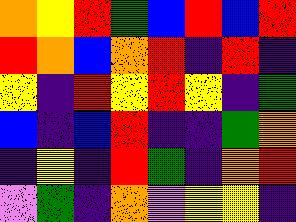[["orange", "yellow", "red", "green", "blue", "red", "blue", "red"], ["red", "orange", "blue", "orange", "red", "indigo", "red", "indigo"], ["yellow", "indigo", "red", "yellow", "red", "yellow", "indigo", "green"], ["blue", "indigo", "blue", "red", "indigo", "indigo", "green", "orange"], ["indigo", "yellow", "indigo", "red", "green", "indigo", "orange", "red"], ["violet", "green", "indigo", "orange", "violet", "yellow", "yellow", "indigo"]]